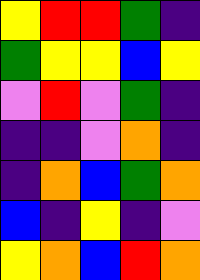[["yellow", "red", "red", "green", "indigo"], ["green", "yellow", "yellow", "blue", "yellow"], ["violet", "red", "violet", "green", "indigo"], ["indigo", "indigo", "violet", "orange", "indigo"], ["indigo", "orange", "blue", "green", "orange"], ["blue", "indigo", "yellow", "indigo", "violet"], ["yellow", "orange", "blue", "red", "orange"]]